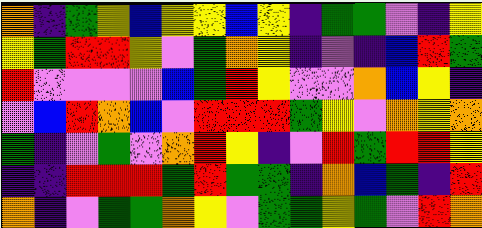[["orange", "indigo", "green", "yellow", "blue", "yellow", "yellow", "blue", "yellow", "indigo", "green", "green", "violet", "indigo", "yellow"], ["yellow", "green", "red", "red", "yellow", "violet", "green", "orange", "yellow", "indigo", "violet", "indigo", "blue", "red", "green"], ["red", "violet", "violet", "violet", "violet", "blue", "green", "red", "yellow", "violet", "violet", "orange", "blue", "yellow", "indigo"], ["violet", "blue", "red", "orange", "blue", "violet", "red", "red", "red", "green", "yellow", "violet", "orange", "yellow", "orange"], ["green", "indigo", "violet", "green", "violet", "orange", "red", "yellow", "indigo", "violet", "red", "green", "red", "red", "yellow"], ["indigo", "indigo", "red", "red", "red", "green", "red", "green", "green", "indigo", "orange", "blue", "green", "indigo", "red"], ["orange", "indigo", "violet", "green", "green", "orange", "yellow", "violet", "green", "green", "yellow", "green", "violet", "red", "orange"]]